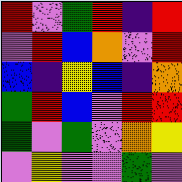[["red", "violet", "green", "red", "indigo", "red"], ["violet", "red", "blue", "orange", "violet", "red"], ["blue", "indigo", "yellow", "blue", "indigo", "orange"], ["green", "red", "blue", "violet", "red", "red"], ["green", "violet", "green", "violet", "orange", "yellow"], ["violet", "yellow", "violet", "violet", "green", "violet"]]